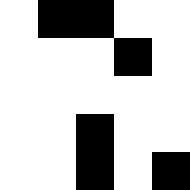[["white", "black", "black", "white", "white"], ["white", "white", "white", "black", "white"], ["white", "white", "white", "white", "white"], ["white", "white", "black", "white", "white"], ["white", "white", "black", "white", "black"]]